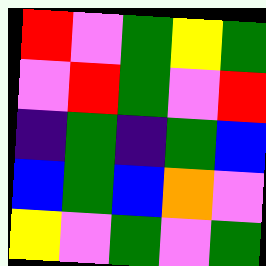[["red", "violet", "green", "yellow", "green"], ["violet", "red", "green", "violet", "red"], ["indigo", "green", "indigo", "green", "blue"], ["blue", "green", "blue", "orange", "violet"], ["yellow", "violet", "green", "violet", "green"]]